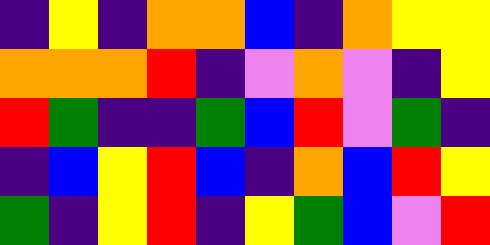[["indigo", "yellow", "indigo", "orange", "orange", "blue", "indigo", "orange", "yellow", "yellow"], ["orange", "orange", "orange", "red", "indigo", "violet", "orange", "violet", "indigo", "yellow"], ["red", "green", "indigo", "indigo", "green", "blue", "red", "violet", "green", "indigo"], ["indigo", "blue", "yellow", "red", "blue", "indigo", "orange", "blue", "red", "yellow"], ["green", "indigo", "yellow", "red", "indigo", "yellow", "green", "blue", "violet", "red"]]